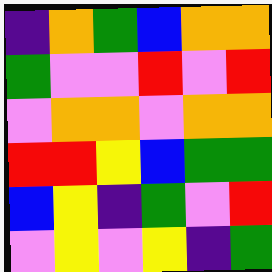[["indigo", "orange", "green", "blue", "orange", "orange"], ["green", "violet", "violet", "red", "violet", "red"], ["violet", "orange", "orange", "violet", "orange", "orange"], ["red", "red", "yellow", "blue", "green", "green"], ["blue", "yellow", "indigo", "green", "violet", "red"], ["violet", "yellow", "violet", "yellow", "indigo", "green"]]